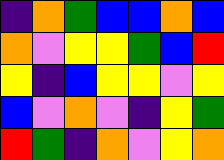[["indigo", "orange", "green", "blue", "blue", "orange", "blue"], ["orange", "violet", "yellow", "yellow", "green", "blue", "red"], ["yellow", "indigo", "blue", "yellow", "yellow", "violet", "yellow"], ["blue", "violet", "orange", "violet", "indigo", "yellow", "green"], ["red", "green", "indigo", "orange", "violet", "yellow", "orange"]]